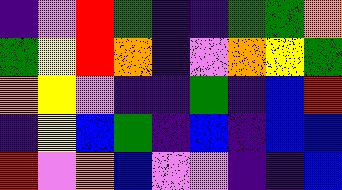[["indigo", "violet", "red", "green", "indigo", "indigo", "green", "green", "orange"], ["green", "yellow", "red", "orange", "indigo", "violet", "orange", "yellow", "green"], ["orange", "yellow", "violet", "indigo", "indigo", "green", "indigo", "blue", "red"], ["indigo", "yellow", "blue", "green", "indigo", "blue", "indigo", "blue", "blue"], ["red", "violet", "orange", "blue", "violet", "violet", "indigo", "indigo", "blue"]]